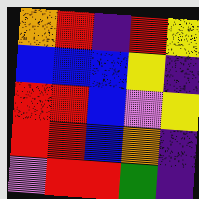[["orange", "red", "indigo", "red", "yellow"], ["blue", "blue", "blue", "yellow", "indigo"], ["red", "red", "blue", "violet", "yellow"], ["red", "red", "blue", "orange", "indigo"], ["violet", "red", "red", "green", "indigo"]]